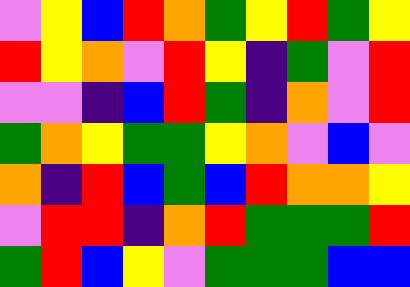[["violet", "yellow", "blue", "red", "orange", "green", "yellow", "red", "green", "yellow"], ["red", "yellow", "orange", "violet", "red", "yellow", "indigo", "green", "violet", "red"], ["violet", "violet", "indigo", "blue", "red", "green", "indigo", "orange", "violet", "red"], ["green", "orange", "yellow", "green", "green", "yellow", "orange", "violet", "blue", "violet"], ["orange", "indigo", "red", "blue", "green", "blue", "red", "orange", "orange", "yellow"], ["violet", "red", "red", "indigo", "orange", "red", "green", "green", "green", "red"], ["green", "red", "blue", "yellow", "violet", "green", "green", "green", "blue", "blue"]]